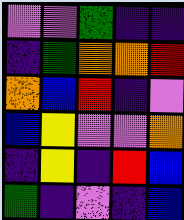[["violet", "violet", "green", "indigo", "indigo"], ["indigo", "green", "orange", "orange", "red"], ["orange", "blue", "red", "indigo", "violet"], ["blue", "yellow", "violet", "violet", "orange"], ["indigo", "yellow", "indigo", "red", "blue"], ["green", "indigo", "violet", "indigo", "blue"]]